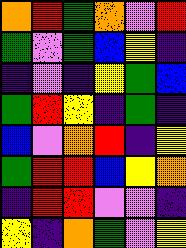[["orange", "red", "green", "orange", "violet", "red"], ["green", "violet", "green", "blue", "yellow", "indigo"], ["indigo", "violet", "indigo", "yellow", "green", "blue"], ["green", "red", "yellow", "indigo", "green", "indigo"], ["blue", "violet", "orange", "red", "indigo", "yellow"], ["green", "red", "red", "blue", "yellow", "orange"], ["indigo", "red", "red", "violet", "violet", "indigo"], ["yellow", "indigo", "orange", "green", "violet", "yellow"]]